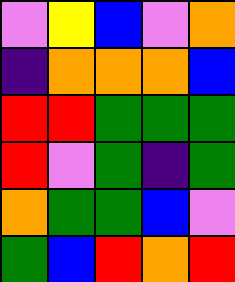[["violet", "yellow", "blue", "violet", "orange"], ["indigo", "orange", "orange", "orange", "blue"], ["red", "red", "green", "green", "green"], ["red", "violet", "green", "indigo", "green"], ["orange", "green", "green", "blue", "violet"], ["green", "blue", "red", "orange", "red"]]